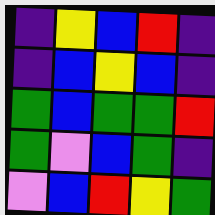[["indigo", "yellow", "blue", "red", "indigo"], ["indigo", "blue", "yellow", "blue", "indigo"], ["green", "blue", "green", "green", "red"], ["green", "violet", "blue", "green", "indigo"], ["violet", "blue", "red", "yellow", "green"]]